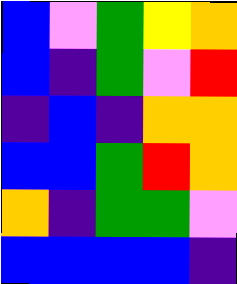[["blue", "violet", "green", "yellow", "orange"], ["blue", "indigo", "green", "violet", "red"], ["indigo", "blue", "indigo", "orange", "orange"], ["blue", "blue", "green", "red", "orange"], ["orange", "indigo", "green", "green", "violet"], ["blue", "blue", "blue", "blue", "indigo"]]